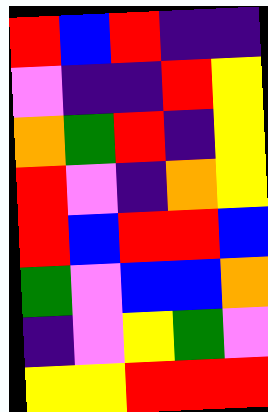[["red", "blue", "red", "indigo", "indigo"], ["violet", "indigo", "indigo", "red", "yellow"], ["orange", "green", "red", "indigo", "yellow"], ["red", "violet", "indigo", "orange", "yellow"], ["red", "blue", "red", "red", "blue"], ["green", "violet", "blue", "blue", "orange"], ["indigo", "violet", "yellow", "green", "violet"], ["yellow", "yellow", "red", "red", "red"]]